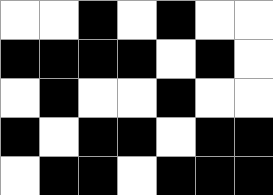[["white", "white", "black", "white", "black", "white", "white"], ["black", "black", "black", "black", "white", "black", "white"], ["white", "black", "white", "white", "black", "white", "white"], ["black", "white", "black", "black", "white", "black", "black"], ["white", "black", "black", "white", "black", "black", "black"]]